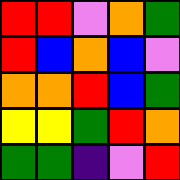[["red", "red", "violet", "orange", "green"], ["red", "blue", "orange", "blue", "violet"], ["orange", "orange", "red", "blue", "green"], ["yellow", "yellow", "green", "red", "orange"], ["green", "green", "indigo", "violet", "red"]]